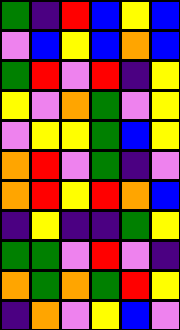[["green", "indigo", "red", "blue", "yellow", "blue"], ["violet", "blue", "yellow", "blue", "orange", "blue"], ["green", "red", "violet", "red", "indigo", "yellow"], ["yellow", "violet", "orange", "green", "violet", "yellow"], ["violet", "yellow", "yellow", "green", "blue", "yellow"], ["orange", "red", "violet", "green", "indigo", "violet"], ["orange", "red", "yellow", "red", "orange", "blue"], ["indigo", "yellow", "indigo", "indigo", "green", "yellow"], ["green", "green", "violet", "red", "violet", "indigo"], ["orange", "green", "orange", "green", "red", "yellow"], ["indigo", "orange", "violet", "yellow", "blue", "violet"]]